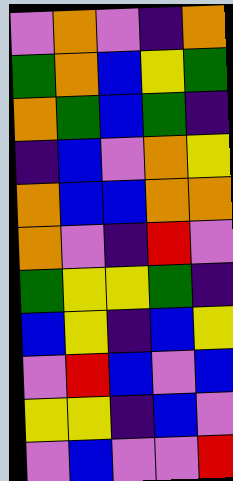[["violet", "orange", "violet", "indigo", "orange"], ["green", "orange", "blue", "yellow", "green"], ["orange", "green", "blue", "green", "indigo"], ["indigo", "blue", "violet", "orange", "yellow"], ["orange", "blue", "blue", "orange", "orange"], ["orange", "violet", "indigo", "red", "violet"], ["green", "yellow", "yellow", "green", "indigo"], ["blue", "yellow", "indigo", "blue", "yellow"], ["violet", "red", "blue", "violet", "blue"], ["yellow", "yellow", "indigo", "blue", "violet"], ["violet", "blue", "violet", "violet", "red"]]